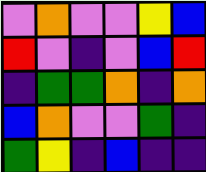[["violet", "orange", "violet", "violet", "yellow", "blue"], ["red", "violet", "indigo", "violet", "blue", "red"], ["indigo", "green", "green", "orange", "indigo", "orange"], ["blue", "orange", "violet", "violet", "green", "indigo"], ["green", "yellow", "indigo", "blue", "indigo", "indigo"]]